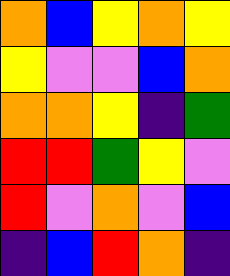[["orange", "blue", "yellow", "orange", "yellow"], ["yellow", "violet", "violet", "blue", "orange"], ["orange", "orange", "yellow", "indigo", "green"], ["red", "red", "green", "yellow", "violet"], ["red", "violet", "orange", "violet", "blue"], ["indigo", "blue", "red", "orange", "indigo"]]